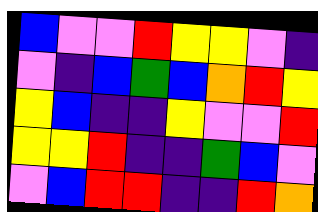[["blue", "violet", "violet", "red", "yellow", "yellow", "violet", "indigo"], ["violet", "indigo", "blue", "green", "blue", "orange", "red", "yellow"], ["yellow", "blue", "indigo", "indigo", "yellow", "violet", "violet", "red"], ["yellow", "yellow", "red", "indigo", "indigo", "green", "blue", "violet"], ["violet", "blue", "red", "red", "indigo", "indigo", "red", "orange"]]